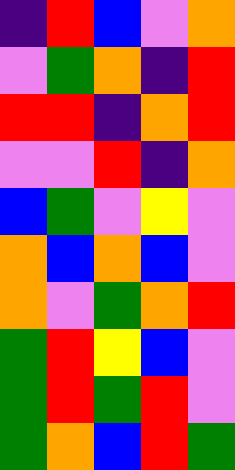[["indigo", "red", "blue", "violet", "orange"], ["violet", "green", "orange", "indigo", "red"], ["red", "red", "indigo", "orange", "red"], ["violet", "violet", "red", "indigo", "orange"], ["blue", "green", "violet", "yellow", "violet"], ["orange", "blue", "orange", "blue", "violet"], ["orange", "violet", "green", "orange", "red"], ["green", "red", "yellow", "blue", "violet"], ["green", "red", "green", "red", "violet"], ["green", "orange", "blue", "red", "green"]]